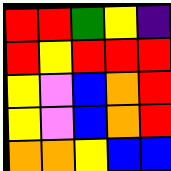[["red", "red", "green", "yellow", "indigo"], ["red", "yellow", "red", "red", "red"], ["yellow", "violet", "blue", "orange", "red"], ["yellow", "violet", "blue", "orange", "red"], ["orange", "orange", "yellow", "blue", "blue"]]